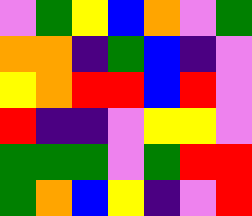[["violet", "green", "yellow", "blue", "orange", "violet", "green"], ["orange", "orange", "indigo", "green", "blue", "indigo", "violet"], ["yellow", "orange", "red", "red", "blue", "red", "violet"], ["red", "indigo", "indigo", "violet", "yellow", "yellow", "violet"], ["green", "green", "green", "violet", "green", "red", "red"], ["green", "orange", "blue", "yellow", "indigo", "violet", "red"]]